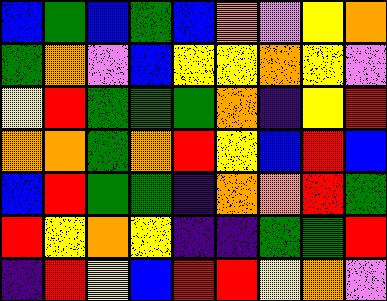[["blue", "green", "blue", "green", "blue", "orange", "violet", "yellow", "orange"], ["green", "orange", "violet", "blue", "yellow", "yellow", "orange", "yellow", "violet"], ["yellow", "red", "green", "green", "green", "orange", "indigo", "yellow", "red"], ["orange", "orange", "green", "orange", "red", "yellow", "blue", "red", "blue"], ["blue", "red", "green", "green", "indigo", "orange", "orange", "red", "green"], ["red", "yellow", "orange", "yellow", "indigo", "indigo", "green", "green", "red"], ["indigo", "red", "yellow", "blue", "red", "red", "yellow", "orange", "violet"]]